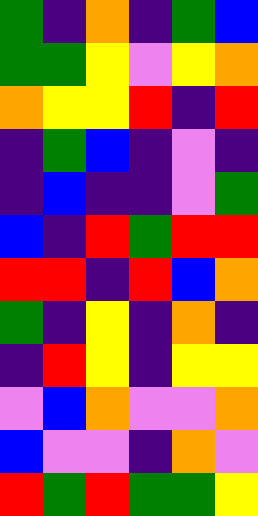[["green", "indigo", "orange", "indigo", "green", "blue"], ["green", "green", "yellow", "violet", "yellow", "orange"], ["orange", "yellow", "yellow", "red", "indigo", "red"], ["indigo", "green", "blue", "indigo", "violet", "indigo"], ["indigo", "blue", "indigo", "indigo", "violet", "green"], ["blue", "indigo", "red", "green", "red", "red"], ["red", "red", "indigo", "red", "blue", "orange"], ["green", "indigo", "yellow", "indigo", "orange", "indigo"], ["indigo", "red", "yellow", "indigo", "yellow", "yellow"], ["violet", "blue", "orange", "violet", "violet", "orange"], ["blue", "violet", "violet", "indigo", "orange", "violet"], ["red", "green", "red", "green", "green", "yellow"]]